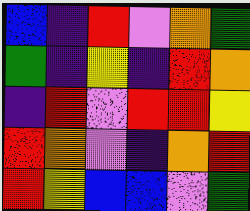[["blue", "indigo", "red", "violet", "orange", "green"], ["green", "indigo", "yellow", "indigo", "red", "orange"], ["indigo", "red", "violet", "red", "red", "yellow"], ["red", "orange", "violet", "indigo", "orange", "red"], ["red", "yellow", "blue", "blue", "violet", "green"]]